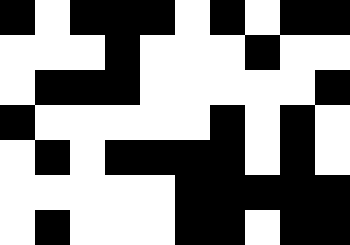[["black", "white", "black", "black", "black", "white", "black", "white", "black", "black"], ["white", "white", "white", "black", "white", "white", "white", "black", "white", "white"], ["white", "black", "black", "black", "white", "white", "white", "white", "white", "black"], ["black", "white", "white", "white", "white", "white", "black", "white", "black", "white"], ["white", "black", "white", "black", "black", "black", "black", "white", "black", "white"], ["white", "white", "white", "white", "white", "black", "black", "black", "black", "black"], ["white", "black", "white", "white", "white", "black", "black", "white", "black", "black"]]